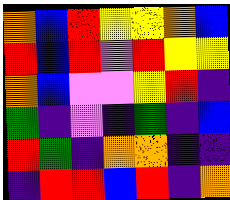[["orange", "blue", "red", "yellow", "yellow", "orange", "blue"], ["red", "blue", "red", "violet", "red", "yellow", "yellow"], ["orange", "blue", "violet", "violet", "yellow", "red", "indigo"], ["green", "indigo", "violet", "indigo", "green", "indigo", "blue"], ["red", "green", "indigo", "orange", "orange", "indigo", "indigo"], ["indigo", "red", "red", "blue", "red", "indigo", "orange"]]